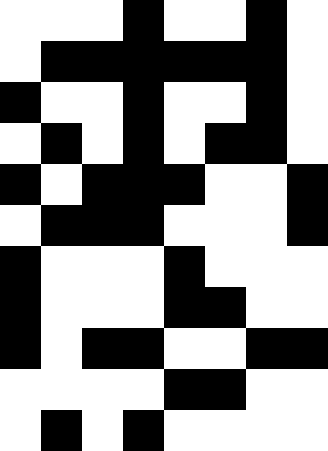[["white", "white", "white", "black", "white", "white", "black", "white"], ["white", "black", "black", "black", "black", "black", "black", "white"], ["black", "white", "white", "black", "white", "white", "black", "white"], ["white", "black", "white", "black", "white", "black", "black", "white"], ["black", "white", "black", "black", "black", "white", "white", "black"], ["white", "black", "black", "black", "white", "white", "white", "black"], ["black", "white", "white", "white", "black", "white", "white", "white"], ["black", "white", "white", "white", "black", "black", "white", "white"], ["black", "white", "black", "black", "white", "white", "black", "black"], ["white", "white", "white", "white", "black", "black", "white", "white"], ["white", "black", "white", "black", "white", "white", "white", "white"]]